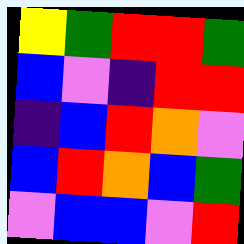[["yellow", "green", "red", "red", "green"], ["blue", "violet", "indigo", "red", "red"], ["indigo", "blue", "red", "orange", "violet"], ["blue", "red", "orange", "blue", "green"], ["violet", "blue", "blue", "violet", "red"]]